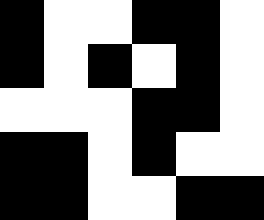[["black", "white", "white", "black", "black", "white"], ["black", "white", "black", "white", "black", "white"], ["white", "white", "white", "black", "black", "white"], ["black", "black", "white", "black", "white", "white"], ["black", "black", "white", "white", "black", "black"]]